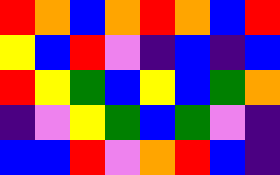[["red", "orange", "blue", "orange", "red", "orange", "blue", "red"], ["yellow", "blue", "red", "violet", "indigo", "blue", "indigo", "blue"], ["red", "yellow", "green", "blue", "yellow", "blue", "green", "orange"], ["indigo", "violet", "yellow", "green", "blue", "green", "violet", "indigo"], ["blue", "blue", "red", "violet", "orange", "red", "blue", "indigo"]]